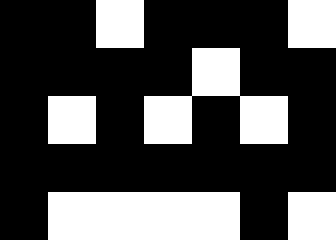[["black", "black", "white", "black", "black", "black", "white"], ["black", "black", "black", "black", "white", "black", "black"], ["black", "white", "black", "white", "black", "white", "black"], ["black", "black", "black", "black", "black", "black", "black"], ["black", "white", "white", "white", "white", "black", "white"]]